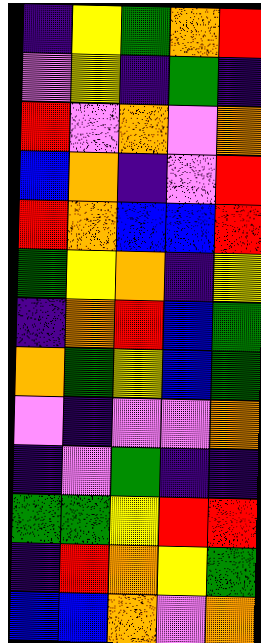[["indigo", "yellow", "green", "orange", "red"], ["violet", "yellow", "indigo", "green", "indigo"], ["red", "violet", "orange", "violet", "orange"], ["blue", "orange", "indigo", "violet", "red"], ["red", "orange", "blue", "blue", "red"], ["green", "yellow", "orange", "indigo", "yellow"], ["indigo", "orange", "red", "blue", "green"], ["orange", "green", "yellow", "blue", "green"], ["violet", "indigo", "violet", "violet", "orange"], ["indigo", "violet", "green", "indigo", "indigo"], ["green", "green", "yellow", "red", "red"], ["indigo", "red", "orange", "yellow", "green"], ["blue", "blue", "orange", "violet", "orange"]]